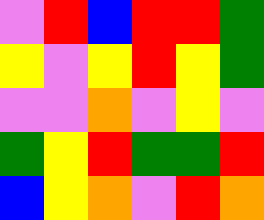[["violet", "red", "blue", "red", "red", "green"], ["yellow", "violet", "yellow", "red", "yellow", "green"], ["violet", "violet", "orange", "violet", "yellow", "violet"], ["green", "yellow", "red", "green", "green", "red"], ["blue", "yellow", "orange", "violet", "red", "orange"]]